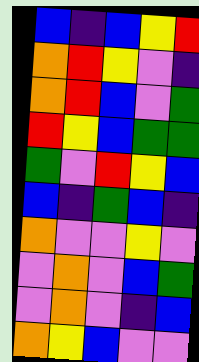[["blue", "indigo", "blue", "yellow", "red"], ["orange", "red", "yellow", "violet", "indigo"], ["orange", "red", "blue", "violet", "green"], ["red", "yellow", "blue", "green", "green"], ["green", "violet", "red", "yellow", "blue"], ["blue", "indigo", "green", "blue", "indigo"], ["orange", "violet", "violet", "yellow", "violet"], ["violet", "orange", "violet", "blue", "green"], ["violet", "orange", "violet", "indigo", "blue"], ["orange", "yellow", "blue", "violet", "violet"]]